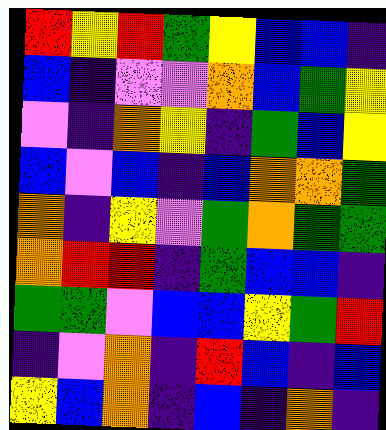[["red", "yellow", "red", "green", "yellow", "blue", "blue", "indigo"], ["blue", "indigo", "violet", "violet", "orange", "blue", "green", "yellow"], ["violet", "indigo", "orange", "yellow", "indigo", "green", "blue", "yellow"], ["blue", "violet", "blue", "indigo", "blue", "orange", "orange", "green"], ["orange", "indigo", "yellow", "violet", "green", "orange", "green", "green"], ["orange", "red", "red", "indigo", "green", "blue", "blue", "indigo"], ["green", "green", "violet", "blue", "blue", "yellow", "green", "red"], ["indigo", "violet", "orange", "indigo", "red", "blue", "indigo", "blue"], ["yellow", "blue", "orange", "indigo", "blue", "indigo", "orange", "indigo"]]